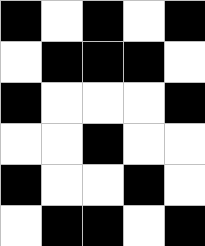[["black", "white", "black", "white", "black"], ["white", "black", "black", "black", "white"], ["black", "white", "white", "white", "black"], ["white", "white", "black", "white", "white"], ["black", "white", "white", "black", "white"], ["white", "black", "black", "white", "black"]]